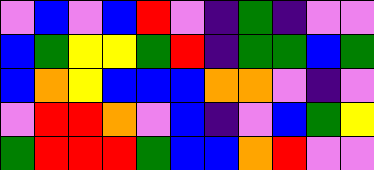[["violet", "blue", "violet", "blue", "red", "violet", "indigo", "green", "indigo", "violet", "violet"], ["blue", "green", "yellow", "yellow", "green", "red", "indigo", "green", "green", "blue", "green"], ["blue", "orange", "yellow", "blue", "blue", "blue", "orange", "orange", "violet", "indigo", "violet"], ["violet", "red", "red", "orange", "violet", "blue", "indigo", "violet", "blue", "green", "yellow"], ["green", "red", "red", "red", "green", "blue", "blue", "orange", "red", "violet", "violet"]]